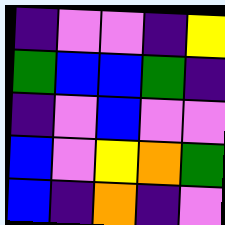[["indigo", "violet", "violet", "indigo", "yellow"], ["green", "blue", "blue", "green", "indigo"], ["indigo", "violet", "blue", "violet", "violet"], ["blue", "violet", "yellow", "orange", "green"], ["blue", "indigo", "orange", "indigo", "violet"]]